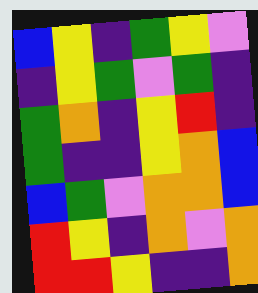[["blue", "yellow", "indigo", "green", "yellow", "violet"], ["indigo", "yellow", "green", "violet", "green", "indigo"], ["green", "orange", "indigo", "yellow", "red", "indigo"], ["green", "indigo", "indigo", "yellow", "orange", "blue"], ["blue", "green", "violet", "orange", "orange", "blue"], ["red", "yellow", "indigo", "orange", "violet", "orange"], ["red", "red", "yellow", "indigo", "indigo", "orange"]]